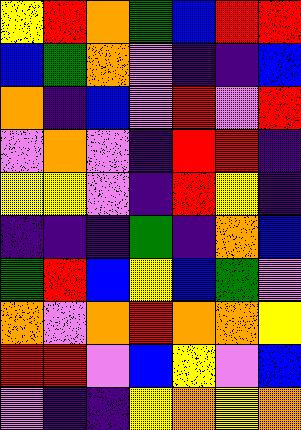[["yellow", "red", "orange", "green", "blue", "red", "red"], ["blue", "green", "orange", "violet", "indigo", "indigo", "blue"], ["orange", "indigo", "blue", "violet", "red", "violet", "red"], ["violet", "orange", "violet", "indigo", "red", "red", "indigo"], ["yellow", "yellow", "violet", "indigo", "red", "yellow", "indigo"], ["indigo", "indigo", "indigo", "green", "indigo", "orange", "blue"], ["green", "red", "blue", "yellow", "blue", "green", "violet"], ["orange", "violet", "orange", "red", "orange", "orange", "yellow"], ["red", "red", "violet", "blue", "yellow", "violet", "blue"], ["violet", "indigo", "indigo", "yellow", "orange", "yellow", "orange"]]